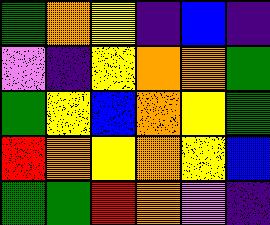[["green", "orange", "yellow", "indigo", "blue", "indigo"], ["violet", "indigo", "yellow", "orange", "orange", "green"], ["green", "yellow", "blue", "orange", "yellow", "green"], ["red", "orange", "yellow", "orange", "yellow", "blue"], ["green", "green", "red", "orange", "violet", "indigo"]]